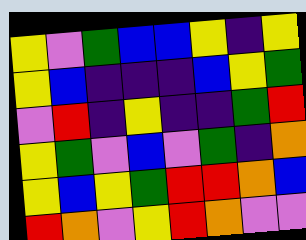[["yellow", "violet", "green", "blue", "blue", "yellow", "indigo", "yellow"], ["yellow", "blue", "indigo", "indigo", "indigo", "blue", "yellow", "green"], ["violet", "red", "indigo", "yellow", "indigo", "indigo", "green", "red"], ["yellow", "green", "violet", "blue", "violet", "green", "indigo", "orange"], ["yellow", "blue", "yellow", "green", "red", "red", "orange", "blue"], ["red", "orange", "violet", "yellow", "red", "orange", "violet", "violet"]]